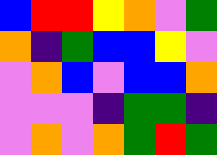[["blue", "red", "red", "yellow", "orange", "violet", "green"], ["orange", "indigo", "green", "blue", "blue", "yellow", "violet"], ["violet", "orange", "blue", "violet", "blue", "blue", "orange"], ["violet", "violet", "violet", "indigo", "green", "green", "indigo"], ["violet", "orange", "violet", "orange", "green", "red", "green"]]